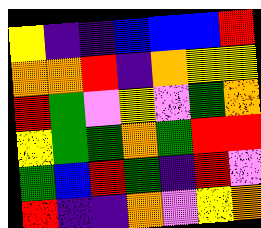[["yellow", "indigo", "indigo", "blue", "blue", "blue", "red"], ["orange", "orange", "red", "indigo", "orange", "yellow", "yellow"], ["red", "green", "violet", "yellow", "violet", "green", "orange"], ["yellow", "green", "green", "orange", "green", "red", "red"], ["green", "blue", "red", "green", "indigo", "red", "violet"], ["red", "indigo", "indigo", "orange", "violet", "yellow", "orange"]]